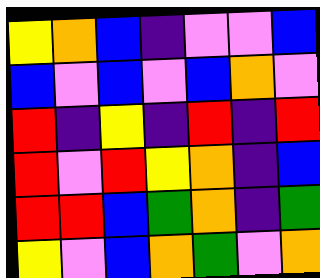[["yellow", "orange", "blue", "indigo", "violet", "violet", "blue"], ["blue", "violet", "blue", "violet", "blue", "orange", "violet"], ["red", "indigo", "yellow", "indigo", "red", "indigo", "red"], ["red", "violet", "red", "yellow", "orange", "indigo", "blue"], ["red", "red", "blue", "green", "orange", "indigo", "green"], ["yellow", "violet", "blue", "orange", "green", "violet", "orange"]]